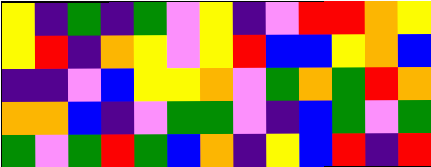[["yellow", "indigo", "green", "indigo", "green", "violet", "yellow", "indigo", "violet", "red", "red", "orange", "yellow"], ["yellow", "red", "indigo", "orange", "yellow", "violet", "yellow", "red", "blue", "blue", "yellow", "orange", "blue"], ["indigo", "indigo", "violet", "blue", "yellow", "yellow", "orange", "violet", "green", "orange", "green", "red", "orange"], ["orange", "orange", "blue", "indigo", "violet", "green", "green", "violet", "indigo", "blue", "green", "violet", "green"], ["green", "violet", "green", "red", "green", "blue", "orange", "indigo", "yellow", "blue", "red", "indigo", "red"]]